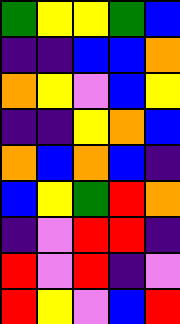[["green", "yellow", "yellow", "green", "blue"], ["indigo", "indigo", "blue", "blue", "orange"], ["orange", "yellow", "violet", "blue", "yellow"], ["indigo", "indigo", "yellow", "orange", "blue"], ["orange", "blue", "orange", "blue", "indigo"], ["blue", "yellow", "green", "red", "orange"], ["indigo", "violet", "red", "red", "indigo"], ["red", "violet", "red", "indigo", "violet"], ["red", "yellow", "violet", "blue", "red"]]